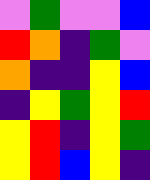[["violet", "green", "violet", "violet", "blue"], ["red", "orange", "indigo", "green", "violet"], ["orange", "indigo", "indigo", "yellow", "blue"], ["indigo", "yellow", "green", "yellow", "red"], ["yellow", "red", "indigo", "yellow", "green"], ["yellow", "red", "blue", "yellow", "indigo"]]